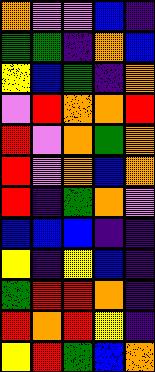[["orange", "violet", "violet", "blue", "indigo"], ["green", "green", "indigo", "orange", "blue"], ["yellow", "blue", "green", "indigo", "orange"], ["violet", "red", "orange", "orange", "red"], ["red", "violet", "orange", "green", "orange"], ["red", "violet", "orange", "blue", "orange"], ["red", "indigo", "green", "orange", "violet"], ["blue", "blue", "blue", "indigo", "indigo"], ["yellow", "indigo", "yellow", "blue", "indigo"], ["green", "red", "red", "orange", "indigo"], ["red", "orange", "red", "yellow", "indigo"], ["yellow", "red", "green", "blue", "orange"]]